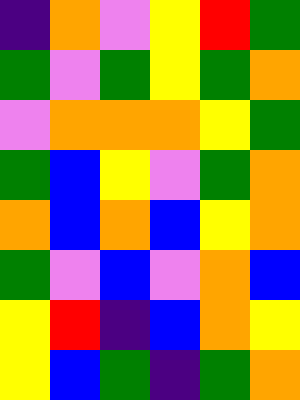[["indigo", "orange", "violet", "yellow", "red", "green"], ["green", "violet", "green", "yellow", "green", "orange"], ["violet", "orange", "orange", "orange", "yellow", "green"], ["green", "blue", "yellow", "violet", "green", "orange"], ["orange", "blue", "orange", "blue", "yellow", "orange"], ["green", "violet", "blue", "violet", "orange", "blue"], ["yellow", "red", "indigo", "blue", "orange", "yellow"], ["yellow", "blue", "green", "indigo", "green", "orange"]]